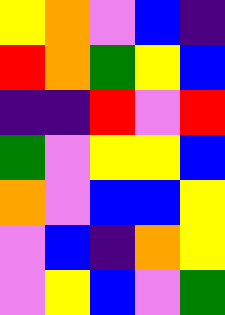[["yellow", "orange", "violet", "blue", "indigo"], ["red", "orange", "green", "yellow", "blue"], ["indigo", "indigo", "red", "violet", "red"], ["green", "violet", "yellow", "yellow", "blue"], ["orange", "violet", "blue", "blue", "yellow"], ["violet", "blue", "indigo", "orange", "yellow"], ["violet", "yellow", "blue", "violet", "green"]]